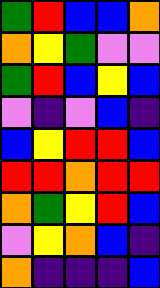[["green", "red", "blue", "blue", "orange"], ["orange", "yellow", "green", "violet", "violet"], ["green", "red", "blue", "yellow", "blue"], ["violet", "indigo", "violet", "blue", "indigo"], ["blue", "yellow", "red", "red", "blue"], ["red", "red", "orange", "red", "red"], ["orange", "green", "yellow", "red", "blue"], ["violet", "yellow", "orange", "blue", "indigo"], ["orange", "indigo", "indigo", "indigo", "blue"]]